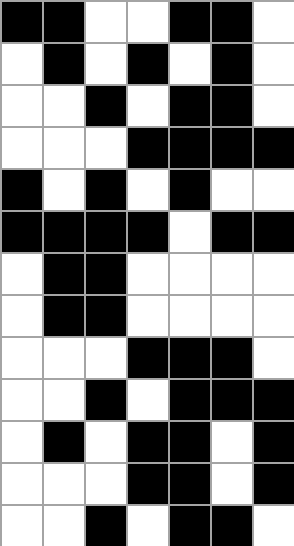[["black", "black", "white", "white", "black", "black", "white"], ["white", "black", "white", "black", "white", "black", "white"], ["white", "white", "black", "white", "black", "black", "white"], ["white", "white", "white", "black", "black", "black", "black"], ["black", "white", "black", "white", "black", "white", "white"], ["black", "black", "black", "black", "white", "black", "black"], ["white", "black", "black", "white", "white", "white", "white"], ["white", "black", "black", "white", "white", "white", "white"], ["white", "white", "white", "black", "black", "black", "white"], ["white", "white", "black", "white", "black", "black", "black"], ["white", "black", "white", "black", "black", "white", "black"], ["white", "white", "white", "black", "black", "white", "black"], ["white", "white", "black", "white", "black", "black", "white"]]